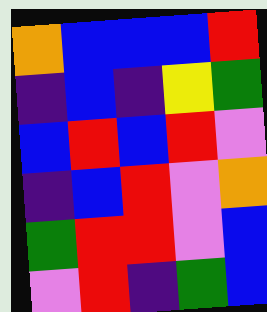[["orange", "blue", "blue", "blue", "red"], ["indigo", "blue", "indigo", "yellow", "green"], ["blue", "red", "blue", "red", "violet"], ["indigo", "blue", "red", "violet", "orange"], ["green", "red", "red", "violet", "blue"], ["violet", "red", "indigo", "green", "blue"]]